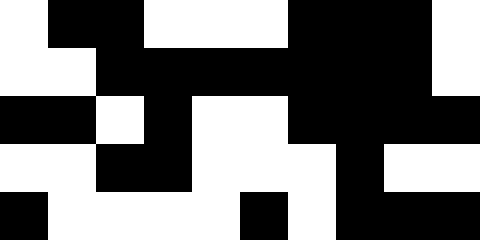[["white", "black", "black", "white", "white", "white", "black", "black", "black", "white"], ["white", "white", "black", "black", "black", "black", "black", "black", "black", "white"], ["black", "black", "white", "black", "white", "white", "black", "black", "black", "black"], ["white", "white", "black", "black", "white", "white", "white", "black", "white", "white"], ["black", "white", "white", "white", "white", "black", "white", "black", "black", "black"]]